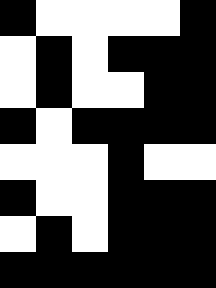[["black", "white", "white", "white", "white", "black"], ["white", "black", "white", "black", "black", "black"], ["white", "black", "white", "white", "black", "black"], ["black", "white", "black", "black", "black", "black"], ["white", "white", "white", "black", "white", "white"], ["black", "white", "white", "black", "black", "black"], ["white", "black", "white", "black", "black", "black"], ["black", "black", "black", "black", "black", "black"]]